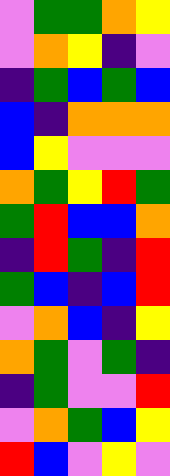[["violet", "green", "green", "orange", "yellow"], ["violet", "orange", "yellow", "indigo", "violet"], ["indigo", "green", "blue", "green", "blue"], ["blue", "indigo", "orange", "orange", "orange"], ["blue", "yellow", "violet", "violet", "violet"], ["orange", "green", "yellow", "red", "green"], ["green", "red", "blue", "blue", "orange"], ["indigo", "red", "green", "indigo", "red"], ["green", "blue", "indigo", "blue", "red"], ["violet", "orange", "blue", "indigo", "yellow"], ["orange", "green", "violet", "green", "indigo"], ["indigo", "green", "violet", "violet", "red"], ["violet", "orange", "green", "blue", "yellow"], ["red", "blue", "violet", "yellow", "violet"]]